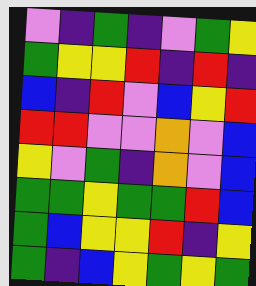[["violet", "indigo", "green", "indigo", "violet", "green", "yellow"], ["green", "yellow", "yellow", "red", "indigo", "red", "indigo"], ["blue", "indigo", "red", "violet", "blue", "yellow", "red"], ["red", "red", "violet", "violet", "orange", "violet", "blue"], ["yellow", "violet", "green", "indigo", "orange", "violet", "blue"], ["green", "green", "yellow", "green", "green", "red", "blue"], ["green", "blue", "yellow", "yellow", "red", "indigo", "yellow"], ["green", "indigo", "blue", "yellow", "green", "yellow", "green"]]